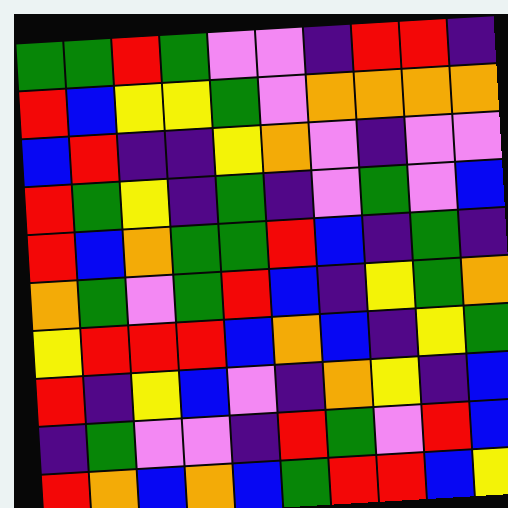[["green", "green", "red", "green", "violet", "violet", "indigo", "red", "red", "indigo"], ["red", "blue", "yellow", "yellow", "green", "violet", "orange", "orange", "orange", "orange"], ["blue", "red", "indigo", "indigo", "yellow", "orange", "violet", "indigo", "violet", "violet"], ["red", "green", "yellow", "indigo", "green", "indigo", "violet", "green", "violet", "blue"], ["red", "blue", "orange", "green", "green", "red", "blue", "indigo", "green", "indigo"], ["orange", "green", "violet", "green", "red", "blue", "indigo", "yellow", "green", "orange"], ["yellow", "red", "red", "red", "blue", "orange", "blue", "indigo", "yellow", "green"], ["red", "indigo", "yellow", "blue", "violet", "indigo", "orange", "yellow", "indigo", "blue"], ["indigo", "green", "violet", "violet", "indigo", "red", "green", "violet", "red", "blue"], ["red", "orange", "blue", "orange", "blue", "green", "red", "red", "blue", "yellow"]]